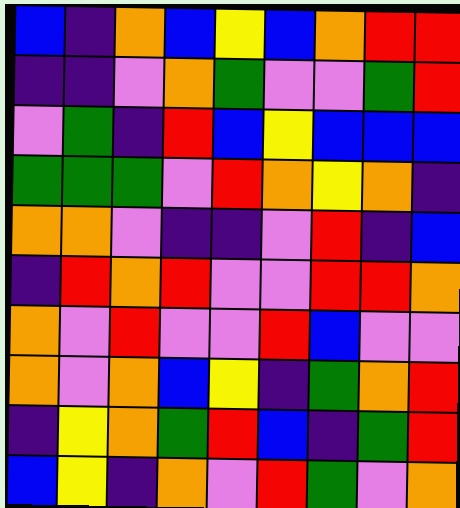[["blue", "indigo", "orange", "blue", "yellow", "blue", "orange", "red", "red"], ["indigo", "indigo", "violet", "orange", "green", "violet", "violet", "green", "red"], ["violet", "green", "indigo", "red", "blue", "yellow", "blue", "blue", "blue"], ["green", "green", "green", "violet", "red", "orange", "yellow", "orange", "indigo"], ["orange", "orange", "violet", "indigo", "indigo", "violet", "red", "indigo", "blue"], ["indigo", "red", "orange", "red", "violet", "violet", "red", "red", "orange"], ["orange", "violet", "red", "violet", "violet", "red", "blue", "violet", "violet"], ["orange", "violet", "orange", "blue", "yellow", "indigo", "green", "orange", "red"], ["indigo", "yellow", "orange", "green", "red", "blue", "indigo", "green", "red"], ["blue", "yellow", "indigo", "orange", "violet", "red", "green", "violet", "orange"]]